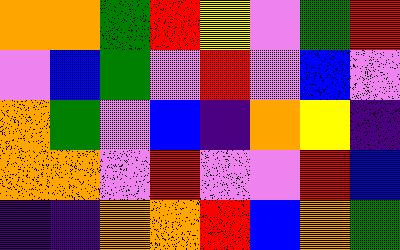[["orange", "orange", "green", "red", "yellow", "violet", "green", "red"], ["violet", "blue", "green", "violet", "red", "violet", "blue", "violet"], ["orange", "green", "violet", "blue", "indigo", "orange", "yellow", "indigo"], ["orange", "orange", "violet", "red", "violet", "violet", "red", "blue"], ["indigo", "indigo", "orange", "orange", "red", "blue", "orange", "green"]]